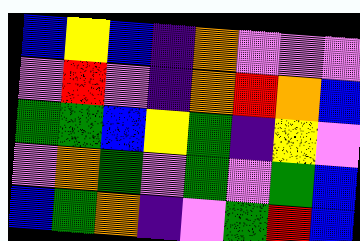[["blue", "yellow", "blue", "indigo", "orange", "violet", "violet", "violet"], ["violet", "red", "violet", "indigo", "orange", "red", "orange", "blue"], ["green", "green", "blue", "yellow", "green", "indigo", "yellow", "violet"], ["violet", "orange", "green", "violet", "green", "violet", "green", "blue"], ["blue", "green", "orange", "indigo", "violet", "green", "red", "blue"]]